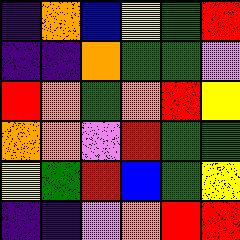[["indigo", "orange", "blue", "yellow", "green", "red"], ["indigo", "indigo", "orange", "green", "green", "violet"], ["red", "orange", "green", "orange", "red", "yellow"], ["orange", "orange", "violet", "red", "green", "green"], ["yellow", "green", "red", "blue", "green", "yellow"], ["indigo", "indigo", "violet", "orange", "red", "red"]]